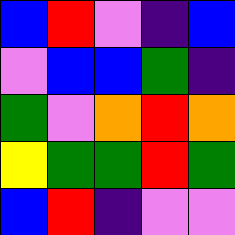[["blue", "red", "violet", "indigo", "blue"], ["violet", "blue", "blue", "green", "indigo"], ["green", "violet", "orange", "red", "orange"], ["yellow", "green", "green", "red", "green"], ["blue", "red", "indigo", "violet", "violet"]]